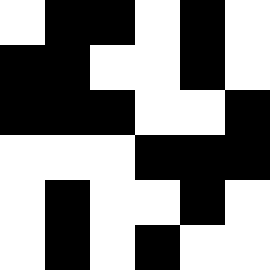[["white", "black", "black", "white", "black", "white"], ["black", "black", "white", "white", "black", "white"], ["black", "black", "black", "white", "white", "black"], ["white", "white", "white", "black", "black", "black"], ["white", "black", "white", "white", "black", "white"], ["white", "black", "white", "black", "white", "white"]]